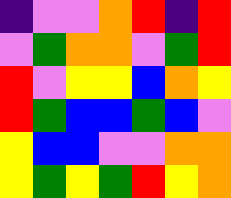[["indigo", "violet", "violet", "orange", "red", "indigo", "red"], ["violet", "green", "orange", "orange", "violet", "green", "red"], ["red", "violet", "yellow", "yellow", "blue", "orange", "yellow"], ["red", "green", "blue", "blue", "green", "blue", "violet"], ["yellow", "blue", "blue", "violet", "violet", "orange", "orange"], ["yellow", "green", "yellow", "green", "red", "yellow", "orange"]]